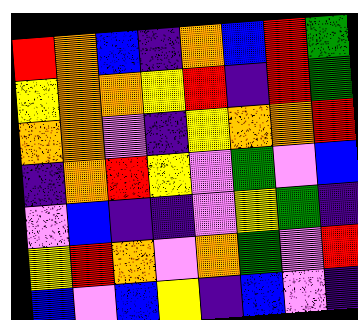[["red", "orange", "blue", "indigo", "orange", "blue", "red", "green"], ["yellow", "orange", "orange", "yellow", "red", "indigo", "red", "green"], ["orange", "orange", "violet", "indigo", "yellow", "orange", "orange", "red"], ["indigo", "orange", "red", "yellow", "violet", "green", "violet", "blue"], ["violet", "blue", "indigo", "indigo", "violet", "yellow", "green", "indigo"], ["yellow", "red", "orange", "violet", "orange", "green", "violet", "red"], ["blue", "violet", "blue", "yellow", "indigo", "blue", "violet", "indigo"]]